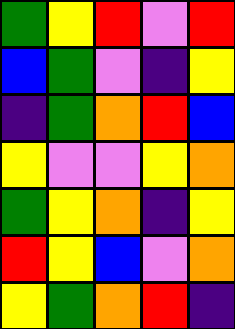[["green", "yellow", "red", "violet", "red"], ["blue", "green", "violet", "indigo", "yellow"], ["indigo", "green", "orange", "red", "blue"], ["yellow", "violet", "violet", "yellow", "orange"], ["green", "yellow", "orange", "indigo", "yellow"], ["red", "yellow", "blue", "violet", "orange"], ["yellow", "green", "orange", "red", "indigo"]]